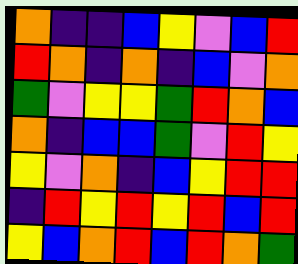[["orange", "indigo", "indigo", "blue", "yellow", "violet", "blue", "red"], ["red", "orange", "indigo", "orange", "indigo", "blue", "violet", "orange"], ["green", "violet", "yellow", "yellow", "green", "red", "orange", "blue"], ["orange", "indigo", "blue", "blue", "green", "violet", "red", "yellow"], ["yellow", "violet", "orange", "indigo", "blue", "yellow", "red", "red"], ["indigo", "red", "yellow", "red", "yellow", "red", "blue", "red"], ["yellow", "blue", "orange", "red", "blue", "red", "orange", "green"]]